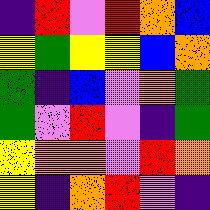[["indigo", "red", "violet", "red", "orange", "blue"], ["yellow", "green", "yellow", "yellow", "blue", "orange"], ["green", "indigo", "blue", "violet", "orange", "green"], ["green", "violet", "red", "violet", "indigo", "green"], ["yellow", "orange", "orange", "violet", "red", "orange"], ["yellow", "indigo", "orange", "red", "violet", "indigo"]]